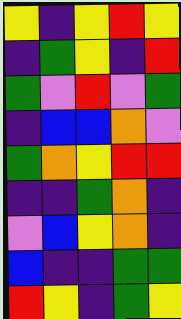[["yellow", "indigo", "yellow", "red", "yellow"], ["indigo", "green", "yellow", "indigo", "red"], ["green", "violet", "red", "violet", "green"], ["indigo", "blue", "blue", "orange", "violet"], ["green", "orange", "yellow", "red", "red"], ["indigo", "indigo", "green", "orange", "indigo"], ["violet", "blue", "yellow", "orange", "indigo"], ["blue", "indigo", "indigo", "green", "green"], ["red", "yellow", "indigo", "green", "yellow"]]